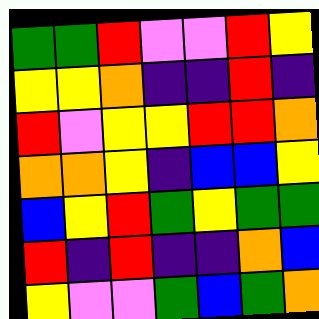[["green", "green", "red", "violet", "violet", "red", "yellow"], ["yellow", "yellow", "orange", "indigo", "indigo", "red", "indigo"], ["red", "violet", "yellow", "yellow", "red", "red", "orange"], ["orange", "orange", "yellow", "indigo", "blue", "blue", "yellow"], ["blue", "yellow", "red", "green", "yellow", "green", "green"], ["red", "indigo", "red", "indigo", "indigo", "orange", "blue"], ["yellow", "violet", "violet", "green", "blue", "green", "orange"]]